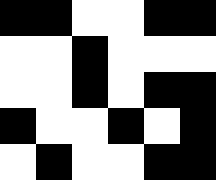[["black", "black", "white", "white", "black", "black"], ["white", "white", "black", "white", "white", "white"], ["white", "white", "black", "white", "black", "black"], ["black", "white", "white", "black", "white", "black"], ["white", "black", "white", "white", "black", "black"]]